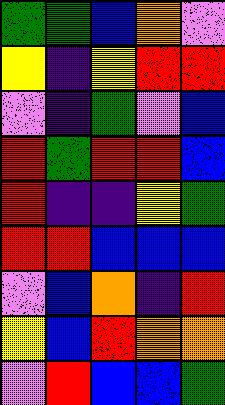[["green", "green", "blue", "orange", "violet"], ["yellow", "indigo", "yellow", "red", "red"], ["violet", "indigo", "green", "violet", "blue"], ["red", "green", "red", "red", "blue"], ["red", "indigo", "indigo", "yellow", "green"], ["red", "red", "blue", "blue", "blue"], ["violet", "blue", "orange", "indigo", "red"], ["yellow", "blue", "red", "orange", "orange"], ["violet", "red", "blue", "blue", "green"]]